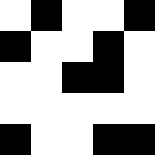[["white", "black", "white", "white", "black"], ["black", "white", "white", "black", "white"], ["white", "white", "black", "black", "white"], ["white", "white", "white", "white", "white"], ["black", "white", "white", "black", "black"]]